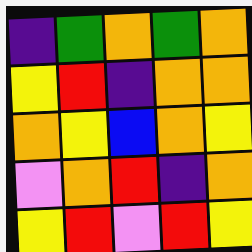[["indigo", "green", "orange", "green", "orange"], ["yellow", "red", "indigo", "orange", "orange"], ["orange", "yellow", "blue", "orange", "yellow"], ["violet", "orange", "red", "indigo", "orange"], ["yellow", "red", "violet", "red", "yellow"]]